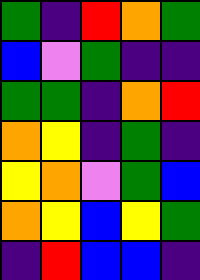[["green", "indigo", "red", "orange", "green"], ["blue", "violet", "green", "indigo", "indigo"], ["green", "green", "indigo", "orange", "red"], ["orange", "yellow", "indigo", "green", "indigo"], ["yellow", "orange", "violet", "green", "blue"], ["orange", "yellow", "blue", "yellow", "green"], ["indigo", "red", "blue", "blue", "indigo"]]